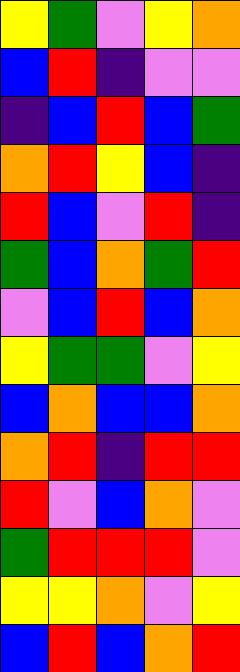[["yellow", "green", "violet", "yellow", "orange"], ["blue", "red", "indigo", "violet", "violet"], ["indigo", "blue", "red", "blue", "green"], ["orange", "red", "yellow", "blue", "indigo"], ["red", "blue", "violet", "red", "indigo"], ["green", "blue", "orange", "green", "red"], ["violet", "blue", "red", "blue", "orange"], ["yellow", "green", "green", "violet", "yellow"], ["blue", "orange", "blue", "blue", "orange"], ["orange", "red", "indigo", "red", "red"], ["red", "violet", "blue", "orange", "violet"], ["green", "red", "red", "red", "violet"], ["yellow", "yellow", "orange", "violet", "yellow"], ["blue", "red", "blue", "orange", "red"]]